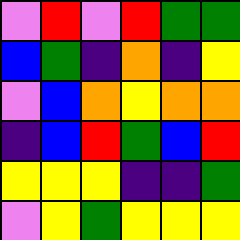[["violet", "red", "violet", "red", "green", "green"], ["blue", "green", "indigo", "orange", "indigo", "yellow"], ["violet", "blue", "orange", "yellow", "orange", "orange"], ["indigo", "blue", "red", "green", "blue", "red"], ["yellow", "yellow", "yellow", "indigo", "indigo", "green"], ["violet", "yellow", "green", "yellow", "yellow", "yellow"]]